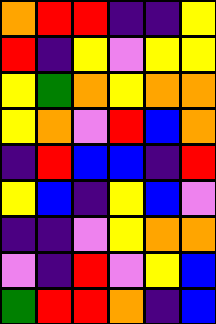[["orange", "red", "red", "indigo", "indigo", "yellow"], ["red", "indigo", "yellow", "violet", "yellow", "yellow"], ["yellow", "green", "orange", "yellow", "orange", "orange"], ["yellow", "orange", "violet", "red", "blue", "orange"], ["indigo", "red", "blue", "blue", "indigo", "red"], ["yellow", "blue", "indigo", "yellow", "blue", "violet"], ["indigo", "indigo", "violet", "yellow", "orange", "orange"], ["violet", "indigo", "red", "violet", "yellow", "blue"], ["green", "red", "red", "orange", "indigo", "blue"]]